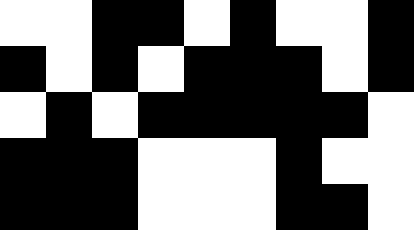[["white", "white", "black", "black", "white", "black", "white", "white", "black"], ["black", "white", "black", "white", "black", "black", "black", "white", "black"], ["white", "black", "white", "black", "black", "black", "black", "black", "white"], ["black", "black", "black", "white", "white", "white", "black", "white", "white"], ["black", "black", "black", "white", "white", "white", "black", "black", "white"]]